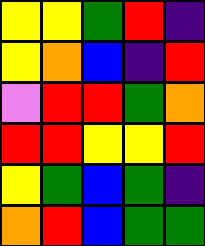[["yellow", "yellow", "green", "red", "indigo"], ["yellow", "orange", "blue", "indigo", "red"], ["violet", "red", "red", "green", "orange"], ["red", "red", "yellow", "yellow", "red"], ["yellow", "green", "blue", "green", "indigo"], ["orange", "red", "blue", "green", "green"]]